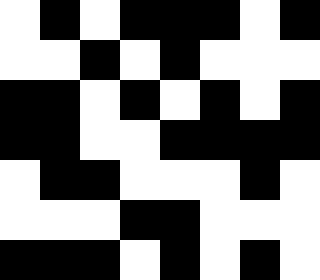[["white", "black", "white", "black", "black", "black", "white", "black"], ["white", "white", "black", "white", "black", "white", "white", "white"], ["black", "black", "white", "black", "white", "black", "white", "black"], ["black", "black", "white", "white", "black", "black", "black", "black"], ["white", "black", "black", "white", "white", "white", "black", "white"], ["white", "white", "white", "black", "black", "white", "white", "white"], ["black", "black", "black", "white", "black", "white", "black", "white"]]